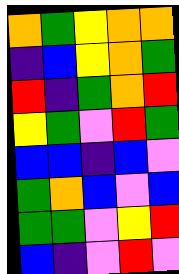[["orange", "green", "yellow", "orange", "orange"], ["indigo", "blue", "yellow", "orange", "green"], ["red", "indigo", "green", "orange", "red"], ["yellow", "green", "violet", "red", "green"], ["blue", "blue", "indigo", "blue", "violet"], ["green", "orange", "blue", "violet", "blue"], ["green", "green", "violet", "yellow", "red"], ["blue", "indigo", "violet", "red", "violet"]]